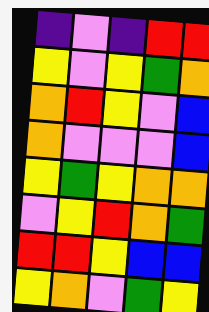[["indigo", "violet", "indigo", "red", "red"], ["yellow", "violet", "yellow", "green", "orange"], ["orange", "red", "yellow", "violet", "blue"], ["orange", "violet", "violet", "violet", "blue"], ["yellow", "green", "yellow", "orange", "orange"], ["violet", "yellow", "red", "orange", "green"], ["red", "red", "yellow", "blue", "blue"], ["yellow", "orange", "violet", "green", "yellow"]]